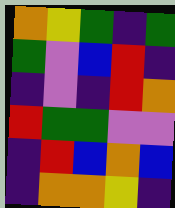[["orange", "yellow", "green", "indigo", "green"], ["green", "violet", "blue", "red", "indigo"], ["indigo", "violet", "indigo", "red", "orange"], ["red", "green", "green", "violet", "violet"], ["indigo", "red", "blue", "orange", "blue"], ["indigo", "orange", "orange", "yellow", "indigo"]]